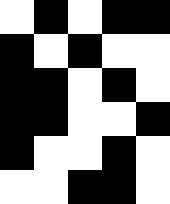[["white", "black", "white", "black", "black"], ["black", "white", "black", "white", "white"], ["black", "black", "white", "black", "white"], ["black", "black", "white", "white", "black"], ["black", "white", "white", "black", "white"], ["white", "white", "black", "black", "white"]]